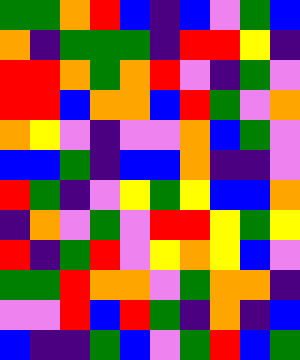[["green", "green", "orange", "red", "blue", "indigo", "blue", "violet", "green", "blue"], ["orange", "indigo", "green", "green", "green", "indigo", "red", "red", "yellow", "indigo"], ["red", "red", "orange", "green", "orange", "red", "violet", "indigo", "green", "violet"], ["red", "red", "blue", "orange", "orange", "blue", "red", "green", "violet", "orange"], ["orange", "yellow", "violet", "indigo", "violet", "violet", "orange", "blue", "green", "violet"], ["blue", "blue", "green", "indigo", "blue", "blue", "orange", "indigo", "indigo", "violet"], ["red", "green", "indigo", "violet", "yellow", "green", "yellow", "blue", "blue", "orange"], ["indigo", "orange", "violet", "green", "violet", "red", "red", "yellow", "green", "yellow"], ["red", "indigo", "green", "red", "violet", "yellow", "orange", "yellow", "blue", "violet"], ["green", "green", "red", "orange", "orange", "violet", "green", "orange", "orange", "indigo"], ["violet", "violet", "red", "blue", "red", "green", "indigo", "orange", "indigo", "blue"], ["blue", "indigo", "indigo", "green", "blue", "violet", "green", "red", "blue", "green"]]